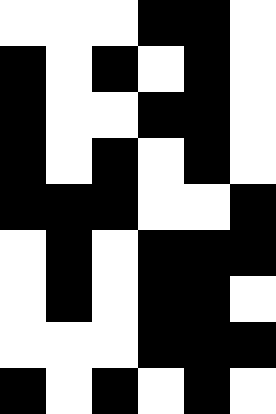[["white", "white", "white", "black", "black", "white"], ["black", "white", "black", "white", "black", "white"], ["black", "white", "white", "black", "black", "white"], ["black", "white", "black", "white", "black", "white"], ["black", "black", "black", "white", "white", "black"], ["white", "black", "white", "black", "black", "black"], ["white", "black", "white", "black", "black", "white"], ["white", "white", "white", "black", "black", "black"], ["black", "white", "black", "white", "black", "white"]]